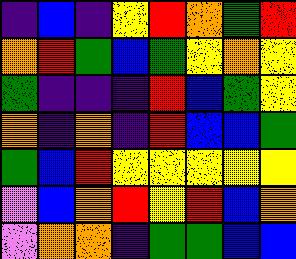[["indigo", "blue", "indigo", "yellow", "red", "orange", "green", "red"], ["orange", "red", "green", "blue", "green", "yellow", "orange", "yellow"], ["green", "indigo", "indigo", "indigo", "red", "blue", "green", "yellow"], ["orange", "indigo", "orange", "indigo", "red", "blue", "blue", "green"], ["green", "blue", "red", "yellow", "yellow", "yellow", "yellow", "yellow"], ["violet", "blue", "orange", "red", "yellow", "red", "blue", "orange"], ["violet", "orange", "orange", "indigo", "green", "green", "blue", "blue"]]